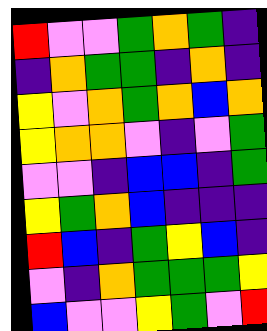[["red", "violet", "violet", "green", "orange", "green", "indigo"], ["indigo", "orange", "green", "green", "indigo", "orange", "indigo"], ["yellow", "violet", "orange", "green", "orange", "blue", "orange"], ["yellow", "orange", "orange", "violet", "indigo", "violet", "green"], ["violet", "violet", "indigo", "blue", "blue", "indigo", "green"], ["yellow", "green", "orange", "blue", "indigo", "indigo", "indigo"], ["red", "blue", "indigo", "green", "yellow", "blue", "indigo"], ["violet", "indigo", "orange", "green", "green", "green", "yellow"], ["blue", "violet", "violet", "yellow", "green", "violet", "red"]]